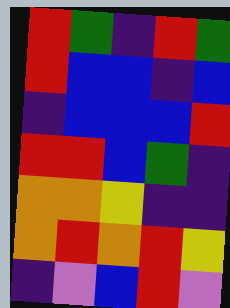[["red", "green", "indigo", "red", "green"], ["red", "blue", "blue", "indigo", "blue"], ["indigo", "blue", "blue", "blue", "red"], ["red", "red", "blue", "green", "indigo"], ["orange", "orange", "yellow", "indigo", "indigo"], ["orange", "red", "orange", "red", "yellow"], ["indigo", "violet", "blue", "red", "violet"]]